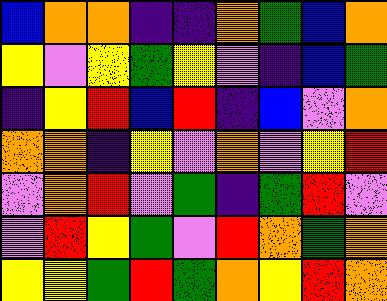[["blue", "orange", "orange", "indigo", "indigo", "orange", "green", "blue", "orange"], ["yellow", "violet", "yellow", "green", "yellow", "violet", "indigo", "blue", "green"], ["indigo", "yellow", "red", "blue", "red", "indigo", "blue", "violet", "orange"], ["orange", "orange", "indigo", "yellow", "violet", "orange", "violet", "yellow", "red"], ["violet", "orange", "red", "violet", "green", "indigo", "green", "red", "violet"], ["violet", "red", "yellow", "green", "violet", "red", "orange", "green", "orange"], ["yellow", "yellow", "green", "red", "green", "orange", "yellow", "red", "orange"]]